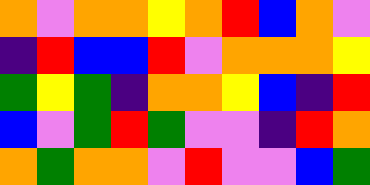[["orange", "violet", "orange", "orange", "yellow", "orange", "red", "blue", "orange", "violet"], ["indigo", "red", "blue", "blue", "red", "violet", "orange", "orange", "orange", "yellow"], ["green", "yellow", "green", "indigo", "orange", "orange", "yellow", "blue", "indigo", "red"], ["blue", "violet", "green", "red", "green", "violet", "violet", "indigo", "red", "orange"], ["orange", "green", "orange", "orange", "violet", "red", "violet", "violet", "blue", "green"]]